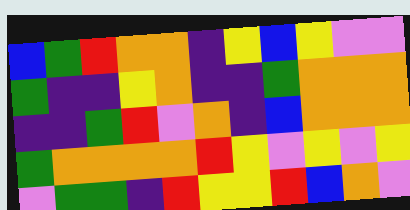[["blue", "green", "red", "orange", "orange", "indigo", "yellow", "blue", "yellow", "violet", "violet"], ["green", "indigo", "indigo", "yellow", "orange", "indigo", "indigo", "green", "orange", "orange", "orange"], ["indigo", "indigo", "green", "red", "violet", "orange", "indigo", "blue", "orange", "orange", "orange"], ["green", "orange", "orange", "orange", "orange", "red", "yellow", "violet", "yellow", "violet", "yellow"], ["violet", "green", "green", "indigo", "red", "yellow", "yellow", "red", "blue", "orange", "violet"]]